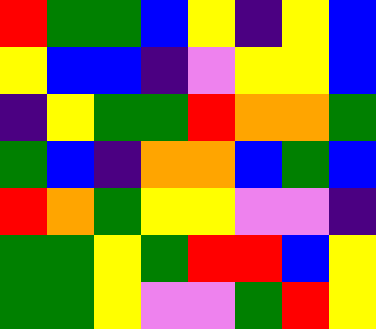[["red", "green", "green", "blue", "yellow", "indigo", "yellow", "blue"], ["yellow", "blue", "blue", "indigo", "violet", "yellow", "yellow", "blue"], ["indigo", "yellow", "green", "green", "red", "orange", "orange", "green"], ["green", "blue", "indigo", "orange", "orange", "blue", "green", "blue"], ["red", "orange", "green", "yellow", "yellow", "violet", "violet", "indigo"], ["green", "green", "yellow", "green", "red", "red", "blue", "yellow"], ["green", "green", "yellow", "violet", "violet", "green", "red", "yellow"]]